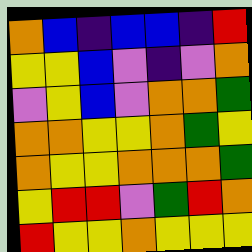[["orange", "blue", "indigo", "blue", "blue", "indigo", "red"], ["yellow", "yellow", "blue", "violet", "indigo", "violet", "orange"], ["violet", "yellow", "blue", "violet", "orange", "orange", "green"], ["orange", "orange", "yellow", "yellow", "orange", "green", "yellow"], ["orange", "yellow", "yellow", "orange", "orange", "orange", "green"], ["yellow", "red", "red", "violet", "green", "red", "orange"], ["red", "yellow", "yellow", "orange", "yellow", "yellow", "yellow"]]